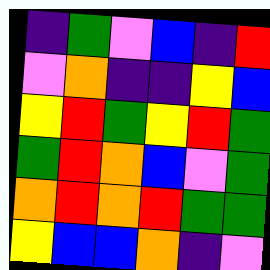[["indigo", "green", "violet", "blue", "indigo", "red"], ["violet", "orange", "indigo", "indigo", "yellow", "blue"], ["yellow", "red", "green", "yellow", "red", "green"], ["green", "red", "orange", "blue", "violet", "green"], ["orange", "red", "orange", "red", "green", "green"], ["yellow", "blue", "blue", "orange", "indigo", "violet"]]